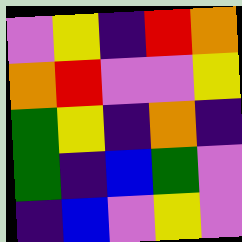[["violet", "yellow", "indigo", "red", "orange"], ["orange", "red", "violet", "violet", "yellow"], ["green", "yellow", "indigo", "orange", "indigo"], ["green", "indigo", "blue", "green", "violet"], ["indigo", "blue", "violet", "yellow", "violet"]]